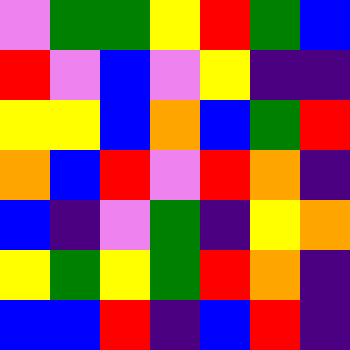[["violet", "green", "green", "yellow", "red", "green", "blue"], ["red", "violet", "blue", "violet", "yellow", "indigo", "indigo"], ["yellow", "yellow", "blue", "orange", "blue", "green", "red"], ["orange", "blue", "red", "violet", "red", "orange", "indigo"], ["blue", "indigo", "violet", "green", "indigo", "yellow", "orange"], ["yellow", "green", "yellow", "green", "red", "orange", "indigo"], ["blue", "blue", "red", "indigo", "blue", "red", "indigo"]]